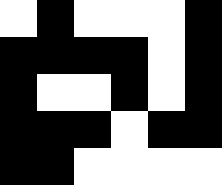[["white", "black", "white", "white", "white", "black"], ["black", "black", "black", "black", "white", "black"], ["black", "white", "white", "black", "white", "black"], ["black", "black", "black", "white", "black", "black"], ["black", "black", "white", "white", "white", "white"]]